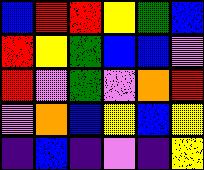[["blue", "red", "red", "yellow", "green", "blue"], ["red", "yellow", "green", "blue", "blue", "violet"], ["red", "violet", "green", "violet", "orange", "red"], ["violet", "orange", "blue", "yellow", "blue", "yellow"], ["indigo", "blue", "indigo", "violet", "indigo", "yellow"]]